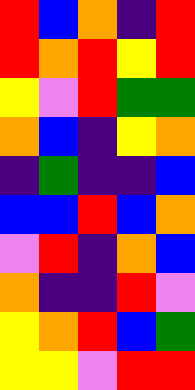[["red", "blue", "orange", "indigo", "red"], ["red", "orange", "red", "yellow", "red"], ["yellow", "violet", "red", "green", "green"], ["orange", "blue", "indigo", "yellow", "orange"], ["indigo", "green", "indigo", "indigo", "blue"], ["blue", "blue", "red", "blue", "orange"], ["violet", "red", "indigo", "orange", "blue"], ["orange", "indigo", "indigo", "red", "violet"], ["yellow", "orange", "red", "blue", "green"], ["yellow", "yellow", "violet", "red", "red"]]